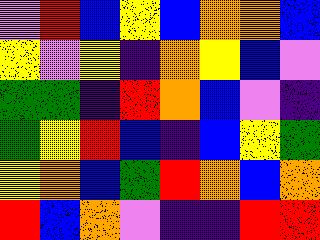[["violet", "red", "blue", "yellow", "blue", "orange", "orange", "blue"], ["yellow", "violet", "yellow", "indigo", "orange", "yellow", "blue", "violet"], ["green", "green", "indigo", "red", "orange", "blue", "violet", "indigo"], ["green", "yellow", "red", "blue", "indigo", "blue", "yellow", "green"], ["yellow", "orange", "blue", "green", "red", "orange", "blue", "orange"], ["red", "blue", "orange", "violet", "indigo", "indigo", "red", "red"]]